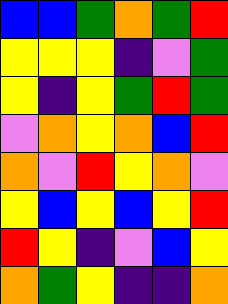[["blue", "blue", "green", "orange", "green", "red"], ["yellow", "yellow", "yellow", "indigo", "violet", "green"], ["yellow", "indigo", "yellow", "green", "red", "green"], ["violet", "orange", "yellow", "orange", "blue", "red"], ["orange", "violet", "red", "yellow", "orange", "violet"], ["yellow", "blue", "yellow", "blue", "yellow", "red"], ["red", "yellow", "indigo", "violet", "blue", "yellow"], ["orange", "green", "yellow", "indigo", "indigo", "orange"]]